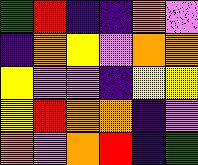[["green", "red", "indigo", "indigo", "orange", "violet"], ["indigo", "orange", "yellow", "violet", "orange", "orange"], ["yellow", "violet", "violet", "indigo", "yellow", "yellow"], ["yellow", "red", "orange", "orange", "indigo", "violet"], ["orange", "violet", "orange", "red", "indigo", "green"]]